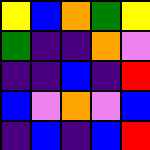[["yellow", "blue", "orange", "green", "yellow"], ["green", "indigo", "indigo", "orange", "violet"], ["indigo", "indigo", "blue", "indigo", "red"], ["blue", "violet", "orange", "violet", "blue"], ["indigo", "blue", "indigo", "blue", "red"]]